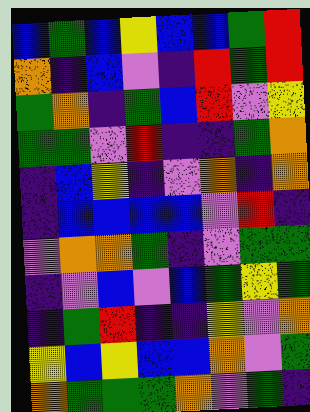[["blue", "green", "blue", "yellow", "blue", "blue", "green", "red"], ["orange", "indigo", "blue", "violet", "indigo", "red", "green", "red"], ["green", "orange", "indigo", "green", "blue", "red", "violet", "yellow"], ["green", "green", "violet", "red", "indigo", "indigo", "green", "orange"], ["indigo", "blue", "yellow", "indigo", "violet", "orange", "indigo", "orange"], ["indigo", "blue", "blue", "blue", "blue", "violet", "red", "indigo"], ["violet", "orange", "orange", "green", "indigo", "violet", "green", "green"], ["indigo", "violet", "blue", "violet", "blue", "green", "yellow", "green"], ["indigo", "green", "red", "indigo", "indigo", "yellow", "violet", "orange"], ["yellow", "blue", "yellow", "blue", "blue", "orange", "violet", "green"], ["orange", "green", "green", "green", "orange", "violet", "green", "indigo"]]